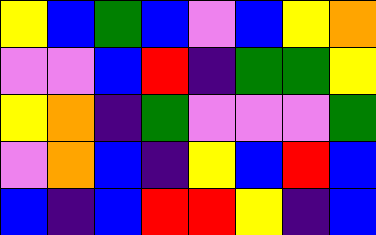[["yellow", "blue", "green", "blue", "violet", "blue", "yellow", "orange"], ["violet", "violet", "blue", "red", "indigo", "green", "green", "yellow"], ["yellow", "orange", "indigo", "green", "violet", "violet", "violet", "green"], ["violet", "orange", "blue", "indigo", "yellow", "blue", "red", "blue"], ["blue", "indigo", "blue", "red", "red", "yellow", "indigo", "blue"]]